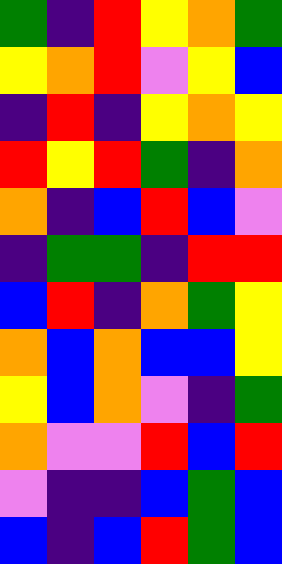[["green", "indigo", "red", "yellow", "orange", "green"], ["yellow", "orange", "red", "violet", "yellow", "blue"], ["indigo", "red", "indigo", "yellow", "orange", "yellow"], ["red", "yellow", "red", "green", "indigo", "orange"], ["orange", "indigo", "blue", "red", "blue", "violet"], ["indigo", "green", "green", "indigo", "red", "red"], ["blue", "red", "indigo", "orange", "green", "yellow"], ["orange", "blue", "orange", "blue", "blue", "yellow"], ["yellow", "blue", "orange", "violet", "indigo", "green"], ["orange", "violet", "violet", "red", "blue", "red"], ["violet", "indigo", "indigo", "blue", "green", "blue"], ["blue", "indigo", "blue", "red", "green", "blue"]]